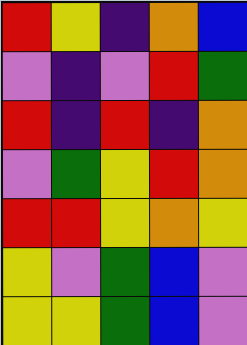[["red", "yellow", "indigo", "orange", "blue"], ["violet", "indigo", "violet", "red", "green"], ["red", "indigo", "red", "indigo", "orange"], ["violet", "green", "yellow", "red", "orange"], ["red", "red", "yellow", "orange", "yellow"], ["yellow", "violet", "green", "blue", "violet"], ["yellow", "yellow", "green", "blue", "violet"]]